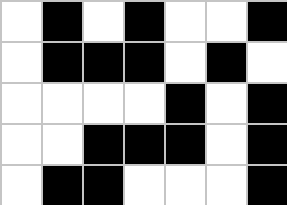[["white", "black", "white", "black", "white", "white", "black"], ["white", "black", "black", "black", "white", "black", "white"], ["white", "white", "white", "white", "black", "white", "black"], ["white", "white", "black", "black", "black", "white", "black"], ["white", "black", "black", "white", "white", "white", "black"]]